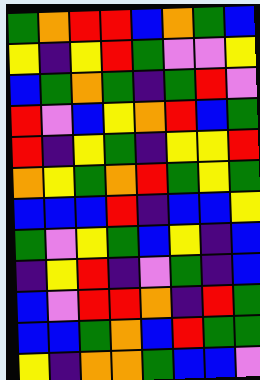[["green", "orange", "red", "red", "blue", "orange", "green", "blue"], ["yellow", "indigo", "yellow", "red", "green", "violet", "violet", "yellow"], ["blue", "green", "orange", "green", "indigo", "green", "red", "violet"], ["red", "violet", "blue", "yellow", "orange", "red", "blue", "green"], ["red", "indigo", "yellow", "green", "indigo", "yellow", "yellow", "red"], ["orange", "yellow", "green", "orange", "red", "green", "yellow", "green"], ["blue", "blue", "blue", "red", "indigo", "blue", "blue", "yellow"], ["green", "violet", "yellow", "green", "blue", "yellow", "indigo", "blue"], ["indigo", "yellow", "red", "indigo", "violet", "green", "indigo", "blue"], ["blue", "violet", "red", "red", "orange", "indigo", "red", "green"], ["blue", "blue", "green", "orange", "blue", "red", "green", "green"], ["yellow", "indigo", "orange", "orange", "green", "blue", "blue", "violet"]]